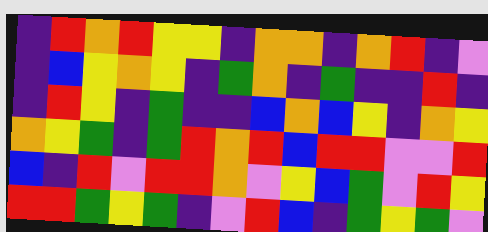[["indigo", "red", "orange", "red", "yellow", "yellow", "indigo", "orange", "orange", "indigo", "orange", "red", "indigo", "violet"], ["indigo", "blue", "yellow", "orange", "yellow", "indigo", "green", "orange", "indigo", "green", "indigo", "indigo", "red", "indigo"], ["indigo", "red", "yellow", "indigo", "green", "indigo", "indigo", "blue", "orange", "blue", "yellow", "indigo", "orange", "yellow"], ["orange", "yellow", "green", "indigo", "green", "red", "orange", "red", "blue", "red", "red", "violet", "violet", "red"], ["blue", "indigo", "red", "violet", "red", "red", "orange", "violet", "yellow", "blue", "green", "violet", "red", "yellow"], ["red", "red", "green", "yellow", "green", "indigo", "violet", "red", "blue", "indigo", "green", "yellow", "green", "violet"]]